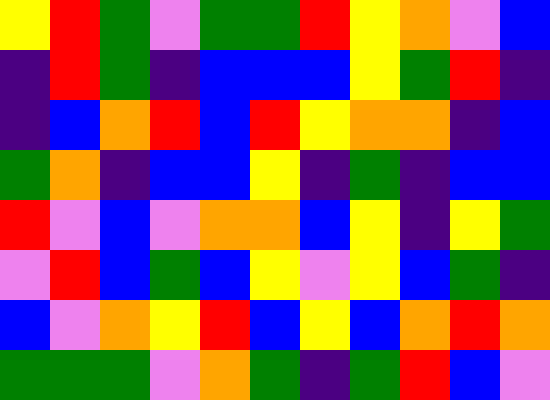[["yellow", "red", "green", "violet", "green", "green", "red", "yellow", "orange", "violet", "blue"], ["indigo", "red", "green", "indigo", "blue", "blue", "blue", "yellow", "green", "red", "indigo"], ["indigo", "blue", "orange", "red", "blue", "red", "yellow", "orange", "orange", "indigo", "blue"], ["green", "orange", "indigo", "blue", "blue", "yellow", "indigo", "green", "indigo", "blue", "blue"], ["red", "violet", "blue", "violet", "orange", "orange", "blue", "yellow", "indigo", "yellow", "green"], ["violet", "red", "blue", "green", "blue", "yellow", "violet", "yellow", "blue", "green", "indigo"], ["blue", "violet", "orange", "yellow", "red", "blue", "yellow", "blue", "orange", "red", "orange"], ["green", "green", "green", "violet", "orange", "green", "indigo", "green", "red", "blue", "violet"]]